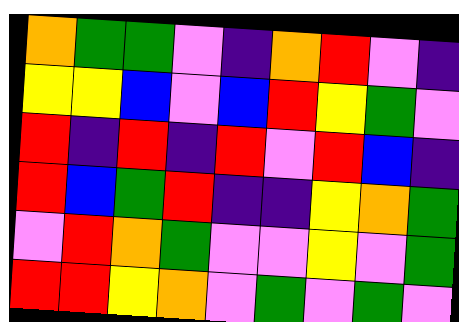[["orange", "green", "green", "violet", "indigo", "orange", "red", "violet", "indigo"], ["yellow", "yellow", "blue", "violet", "blue", "red", "yellow", "green", "violet"], ["red", "indigo", "red", "indigo", "red", "violet", "red", "blue", "indigo"], ["red", "blue", "green", "red", "indigo", "indigo", "yellow", "orange", "green"], ["violet", "red", "orange", "green", "violet", "violet", "yellow", "violet", "green"], ["red", "red", "yellow", "orange", "violet", "green", "violet", "green", "violet"]]